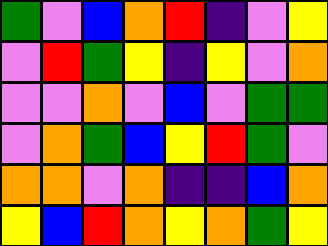[["green", "violet", "blue", "orange", "red", "indigo", "violet", "yellow"], ["violet", "red", "green", "yellow", "indigo", "yellow", "violet", "orange"], ["violet", "violet", "orange", "violet", "blue", "violet", "green", "green"], ["violet", "orange", "green", "blue", "yellow", "red", "green", "violet"], ["orange", "orange", "violet", "orange", "indigo", "indigo", "blue", "orange"], ["yellow", "blue", "red", "orange", "yellow", "orange", "green", "yellow"]]